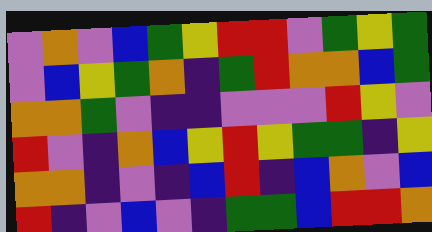[["violet", "orange", "violet", "blue", "green", "yellow", "red", "red", "violet", "green", "yellow", "green"], ["violet", "blue", "yellow", "green", "orange", "indigo", "green", "red", "orange", "orange", "blue", "green"], ["orange", "orange", "green", "violet", "indigo", "indigo", "violet", "violet", "violet", "red", "yellow", "violet"], ["red", "violet", "indigo", "orange", "blue", "yellow", "red", "yellow", "green", "green", "indigo", "yellow"], ["orange", "orange", "indigo", "violet", "indigo", "blue", "red", "indigo", "blue", "orange", "violet", "blue"], ["red", "indigo", "violet", "blue", "violet", "indigo", "green", "green", "blue", "red", "red", "orange"]]